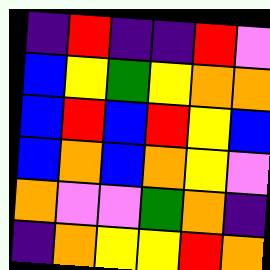[["indigo", "red", "indigo", "indigo", "red", "violet"], ["blue", "yellow", "green", "yellow", "orange", "orange"], ["blue", "red", "blue", "red", "yellow", "blue"], ["blue", "orange", "blue", "orange", "yellow", "violet"], ["orange", "violet", "violet", "green", "orange", "indigo"], ["indigo", "orange", "yellow", "yellow", "red", "orange"]]